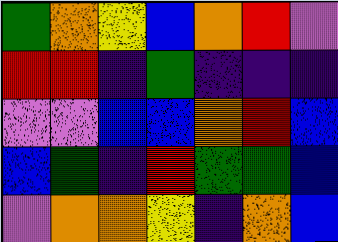[["green", "orange", "yellow", "blue", "orange", "red", "violet"], ["red", "red", "indigo", "green", "indigo", "indigo", "indigo"], ["violet", "violet", "blue", "blue", "orange", "red", "blue"], ["blue", "green", "indigo", "red", "green", "green", "blue"], ["violet", "orange", "orange", "yellow", "indigo", "orange", "blue"]]